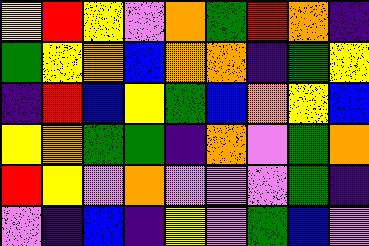[["yellow", "red", "yellow", "violet", "orange", "green", "red", "orange", "indigo"], ["green", "yellow", "orange", "blue", "orange", "orange", "indigo", "green", "yellow"], ["indigo", "red", "blue", "yellow", "green", "blue", "orange", "yellow", "blue"], ["yellow", "orange", "green", "green", "indigo", "orange", "violet", "green", "orange"], ["red", "yellow", "violet", "orange", "violet", "violet", "violet", "green", "indigo"], ["violet", "indigo", "blue", "indigo", "yellow", "violet", "green", "blue", "violet"]]